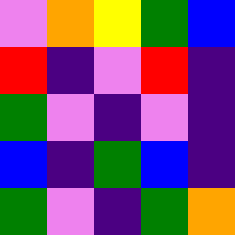[["violet", "orange", "yellow", "green", "blue"], ["red", "indigo", "violet", "red", "indigo"], ["green", "violet", "indigo", "violet", "indigo"], ["blue", "indigo", "green", "blue", "indigo"], ["green", "violet", "indigo", "green", "orange"]]